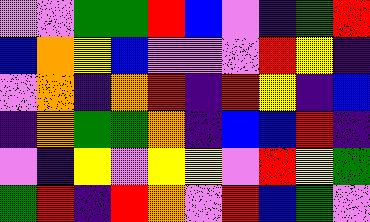[["violet", "violet", "green", "green", "red", "blue", "violet", "indigo", "green", "red"], ["blue", "orange", "yellow", "blue", "violet", "violet", "violet", "red", "yellow", "indigo"], ["violet", "orange", "indigo", "orange", "red", "indigo", "red", "yellow", "indigo", "blue"], ["indigo", "orange", "green", "green", "orange", "indigo", "blue", "blue", "red", "indigo"], ["violet", "indigo", "yellow", "violet", "yellow", "yellow", "violet", "red", "yellow", "green"], ["green", "red", "indigo", "red", "orange", "violet", "red", "blue", "green", "violet"]]